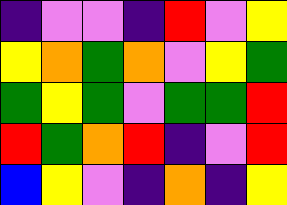[["indigo", "violet", "violet", "indigo", "red", "violet", "yellow"], ["yellow", "orange", "green", "orange", "violet", "yellow", "green"], ["green", "yellow", "green", "violet", "green", "green", "red"], ["red", "green", "orange", "red", "indigo", "violet", "red"], ["blue", "yellow", "violet", "indigo", "orange", "indigo", "yellow"]]